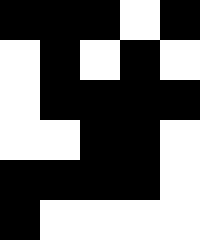[["black", "black", "black", "white", "black"], ["white", "black", "white", "black", "white"], ["white", "black", "black", "black", "black"], ["white", "white", "black", "black", "white"], ["black", "black", "black", "black", "white"], ["black", "white", "white", "white", "white"]]